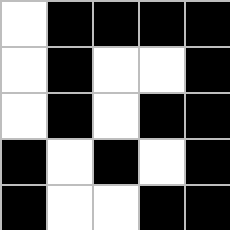[["white", "black", "black", "black", "black"], ["white", "black", "white", "white", "black"], ["white", "black", "white", "black", "black"], ["black", "white", "black", "white", "black"], ["black", "white", "white", "black", "black"]]